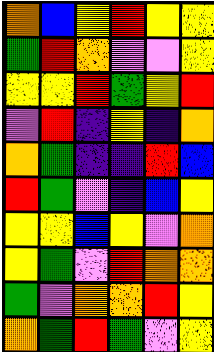[["orange", "blue", "yellow", "red", "yellow", "yellow"], ["green", "red", "orange", "violet", "violet", "yellow"], ["yellow", "yellow", "red", "green", "yellow", "red"], ["violet", "red", "indigo", "yellow", "indigo", "orange"], ["orange", "green", "indigo", "indigo", "red", "blue"], ["red", "green", "violet", "indigo", "blue", "yellow"], ["yellow", "yellow", "blue", "yellow", "violet", "orange"], ["yellow", "green", "violet", "red", "orange", "orange"], ["green", "violet", "orange", "orange", "red", "yellow"], ["orange", "green", "red", "green", "violet", "yellow"]]